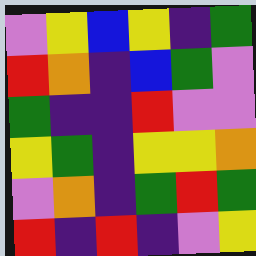[["violet", "yellow", "blue", "yellow", "indigo", "green"], ["red", "orange", "indigo", "blue", "green", "violet"], ["green", "indigo", "indigo", "red", "violet", "violet"], ["yellow", "green", "indigo", "yellow", "yellow", "orange"], ["violet", "orange", "indigo", "green", "red", "green"], ["red", "indigo", "red", "indigo", "violet", "yellow"]]